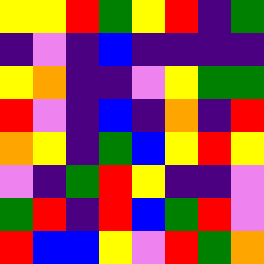[["yellow", "yellow", "red", "green", "yellow", "red", "indigo", "green"], ["indigo", "violet", "indigo", "blue", "indigo", "indigo", "indigo", "indigo"], ["yellow", "orange", "indigo", "indigo", "violet", "yellow", "green", "green"], ["red", "violet", "indigo", "blue", "indigo", "orange", "indigo", "red"], ["orange", "yellow", "indigo", "green", "blue", "yellow", "red", "yellow"], ["violet", "indigo", "green", "red", "yellow", "indigo", "indigo", "violet"], ["green", "red", "indigo", "red", "blue", "green", "red", "violet"], ["red", "blue", "blue", "yellow", "violet", "red", "green", "orange"]]